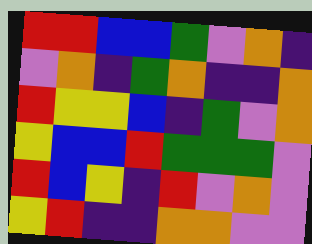[["red", "red", "blue", "blue", "green", "violet", "orange", "indigo"], ["violet", "orange", "indigo", "green", "orange", "indigo", "indigo", "orange"], ["red", "yellow", "yellow", "blue", "indigo", "green", "violet", "orange"], ["yellow", "blue", "blue", "red", "green", "green", "green", "violet"], ["red", "blue", "yellow", "indigo", "red", "violet", "orange", "violet"], ["yellow", "red", "indigo", "indigo", "orange", "orange", "violet", "violet"]]